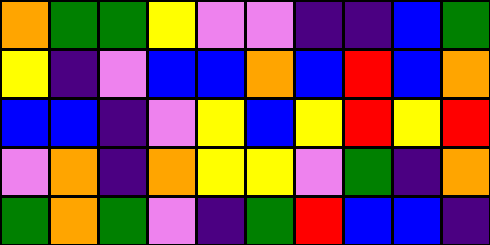[["orange", "green", "green", "yellow", "violet", "violet", "indigo", "indigo", "blue", "green"], ["yellow", "indigo", "violet", "blue", "blue", "orange", "blue", "red", "blue", "orange"], ["blue", "blue", "indigo", "violet", "yellow", "blue", "yellow", "red", "yellow", "red"], ["violet", "orange", "indigo", "orange", "yellow", "yellow", "violet", "green", "indigo", "orange"], ["green", "orange", "green", "violet", "indigo", "green", "red", "blue", "blue", "indigo"]]